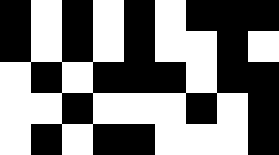[["black", "white", "black", "white", "black", "white", "black", "black", "black"], ["black", "white", "black", "white", "black", "white", "white", "black", "white"], ["white", "black", "white", "black", "black", "black", "white", "black", "black"], ["white", "white", "black", "white", "white", "white", "black", "white", "black"], ["white", "black", "white", "black", "black", "white", "white", "white", "black"]]